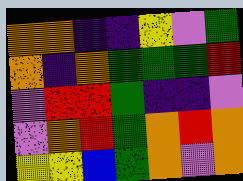[["orange", "orange", "indigo", "indigo", "yellow", "violet", "green"], ["orange", "indigo", "orange", "green", "green", "green", "red"], ["violet", "red", "red", "green", "indigo", "indigo", "violet"], ["violet", "orange", "red", "green", "orange", "red", "orange"], ["yellow", "yellow", "blue", "green", "orange", "violet", "orange"]]